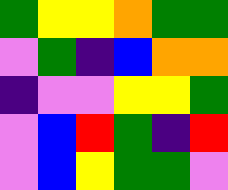[["green", "yellow", "yellow", "orange", "green", "green"], ["violet", "green", "indigo", "blue", "orange", "orange"], ["indigo", "violet", "violet", "yellow", "yellow", "green"], ["violet", "blue", "red", "green", "indigo", "red"], ["violet", "blue", "yellow", "green", "green", "violet"]]